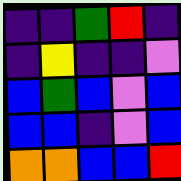[["indigo", "indigo", "green", "red", "indigo"], ["indigo", "yellow", "indigo", "indigo", "violet"], ["blue", "green", "blue", "violet", "blue"], ["blue", "blue", "indigo", "violet", "blue"], ["orange", "orange", "blue", "blue", "red"]]